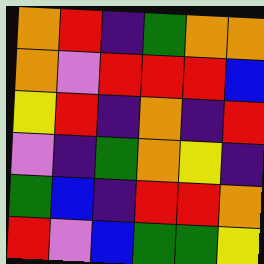[["orange", "red", "indigo", "green", "orange", "orange"], ["orange", "violet", "red", "red", "red", "blue"], ["yellow", "red", "indigo", "orange", "indigo", "red"], ["violet", "indigo", "green", "orange", "yellow", "indigo"], ["green", "blue", "indigo", "red", "red", "orange"], ["red", "violet", "blue", "green", "green", "yellow"]]